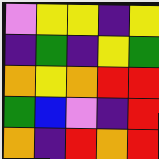[["violet", "yellow", "yellow", "indigo", "yellow"], ["indigo", "green", "indigo", "yellow", "green"], ["orange", "yellow", "orange", "red", "red"], ["green", "blue", "violet", "indigo", "red"], ["orange", "indigo", "red", "orange", "red"]]